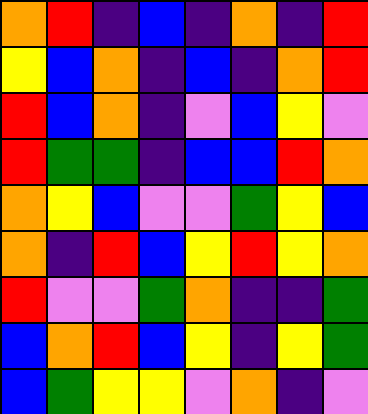[["orange", "red", "indigo", "blue", "indigo", "orange", "indigo", "red"], ["yellow", "blue", "orange", "indigo", "blue", "indigo", "orange", "red"], ["red", "blue", "orange", "indigo", "violet", "blue", "yellow", "violet"], ["red", "green", "green", "indigo", "blue", "blue", "red", "orange"], ["orange", "yellow", "blue", "violet", "violet", "green", "yellow", "blue"], ["orange", "indigo", "red", "blue", "yellow", "red", "yellow", "orange"], ["red", "violet", "violet", "green", "orange", "indigo", "indigo", "green"], ["blue", "orange", "red", "blue", "yellow", "indigo", "yellow", "green"], ["blue", "green", "yellow", "yellow", "violet", "orange", "indigo", "violet"]]